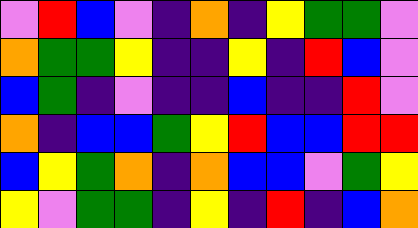[["violet", "red", "blue", "violet", "indigo", "orange", "indigo", "yellow", "green", "green", "violet"], ["orange", "green", "green", "yellow", "indigo", "indigo", "yellow", "indigo", "red", "blue", "violet"], ["blue", "green", "indigo", "violet", "indigo", "indigo", "blue", "indigo", "indigo", "red", "violet"], ["orange", "indigo", "blue", "blue", "green", "yellow", "red", "blue", "blue", "red", "red"], ["blue", "yellow", "green", "orange", "indigo", "orange", "blue", "blue", "violet", "green", "yellow"], ["yellow", "violet", "green", "green", "indigo", "yellow", "indigo", "red", "indigo", "blue", "orange"]]